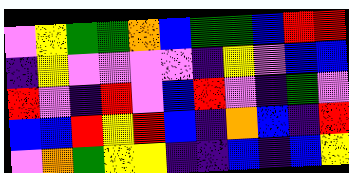[["violet", "yellow", "green", "green", "orange", "blue", "green", "green", "blue", "red", "red"], ["indigo", "yellow", "violet", "violet", "violet", "violet", "indigo", "yellow", "violet", "blue", "blue"], ["red", "violet", "indigo", "red", "violet", "blue", "red", "violet", "indigo", "green", "violet"], ["blue", "blue", "red", "yellow", "red", "blue", "indigo", "orange", "blue", "indigo", "red"], ["violet", "orange", "green", "yellow", "yellow", "indigo", "indigo", "blue", "indigo", "blue", "yellow"]]